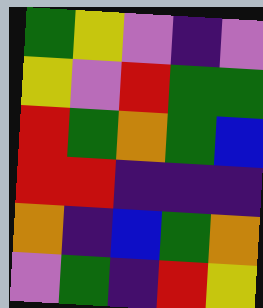[["green", "yellow", "violet", "indigo", "violet"], ["yellow", "violet", "red", "green", "green"], ["red", "green", "orange", "green", "blue"], ["red", "red", "indigo", "indigo", "indigo"], ["orange", "indigo", "blue", "green", "orange"], ["violet", "green", "indigo", "red", "yellow"]]